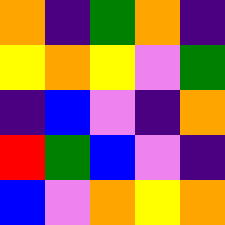[["orange", "indigo", "green", "orange", "indigo"], ["yellow", "orange", "yellow", "violet", "green"], ["indigo", "blue", "violet", "indigo", "orange"], ["red", "green", "blue", "violet", "indigo"], ["blue", "violet", "orange", "yellow", "orange"]]